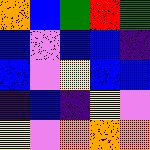[["orange", "blue", "green", "red", "green"], ["blue", "violet", "blue", "blue", "indigo"], ["blue", "violet", "yellow", "blue", "blue"], ["indigo", "blue", "indigo", "yellow", "violet"], ["yellow", "violet", "orange", "orange", "orange"]]